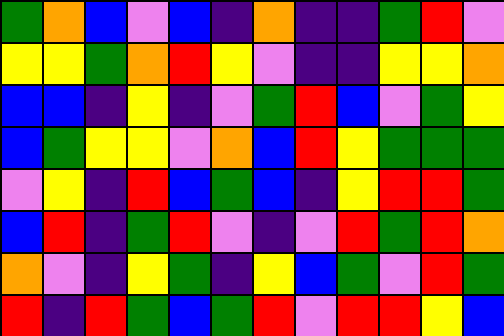[["green", "orange", "blue", "violet", "blue", "indigo", "orange", "indigo", "indigo", "green", "red", "violet"], ["yellow", "yellow", "green", "orange", "red", "yellow", "violet", "indigo", "indigo", "yellow", "yellow", "orange"], ["blue", "blue", "indigo", "yellow", "indigo", "violet", "green", "red", "blue", "violet", "green", "yellow"], ["blue", "green", "yellow", "yellow", "violet", "orange", "blue", "red", "yellow", "green", "green", "green"], ["violet", "yellow", "indigo", "red", "blue", "green", "blue", "indigo", "yellow", "red", "red", "green"], ["blue", "red", "indigo", "green", "red", "violet", "indigo", "violet", "red", "green", "red", "orange"], ["orange", "violet", "indigo", "yellow", "green", "indigo", "yellow", "blue", "green", "violet", "red", "green"], ["red", "indigo", "red", "green", "blue", "green", "red", "violet", "red", "red", "yellow", "blue"]]